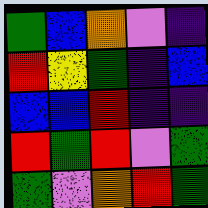[["green", "blue", "orange", "violet", "indigo"], ["red", "yellow", "green", "indigo", "blue"], ["blue", "blue", "red", "indigo", "indigo"], ["red", "green", "red", "violet", "green"], ["green", "violet", "orange", "red", "green"]]